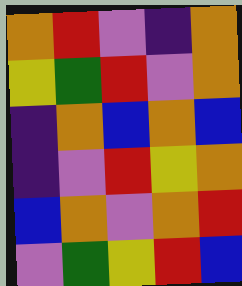[["orange", "red", "violet", "indigo", "orange"], ["yellow", "green", "red", "violet", "orange"], ["indigo", "orange", "blue", "orange", "blue"], ["indigo", "violet", "red", "yellow", "orange"], ["blue", "orange", "violet", "orange", "red"], ["violet", "green", "yellow", "red", "blue"]]